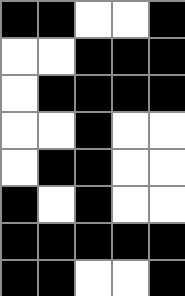[["black", "black", "white", "white", "black"], ["white", "white", "black", "black", "black"], ["white", "black", "black", "black", "black"], ["white", "white", "black", "white", "white"], ["white", "black", "black", "white", "white"], ["black", "white", "black", "white", "white"], ["black", "black", "black", "black", "black"], ["black", "black", "white", "white", "black"]]